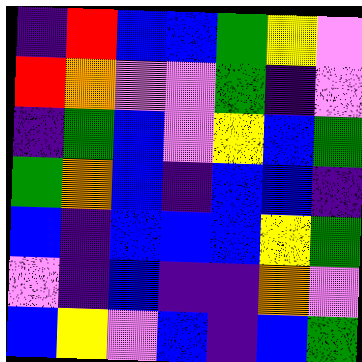[["indigo", "red", "blue", "blue", "green", "yellow", "violet"], ["red", "orange", "violet", "violet", "green", "indigo", "violet"], ["indigo", "green", "blue", "violet", "yellow", "blue", "green"], ["green", "orange", "blue", "indigo", "blue", "blue", "indigo"], ["blue", "indigo", "blue", "blue", "blue", "yellow", "green"], ["violet", "indigo", "blue", "indigo", "indigo", "orange", "violet"], ["blue", "yellow", "violet", "blue", "indigo", "blue", "green"]]